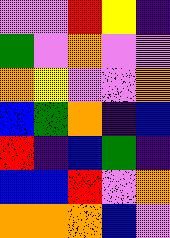[["violet", "violet", "red", "yellow", "indigo"], ["green", "violet", "orange", "violet", "violet"], ["orange", "yellow", "violet", "violet", "orange"], ["blue", "green", "orange", "indigo", "blue"], ["red", "indigo", "blue", "green", "indigo"], ["blue", "blue", "red", "violet", "orange"], ["orange", "orange", "orange", "blue", "violet"]]